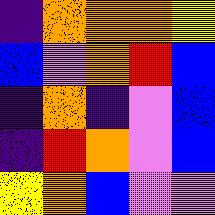[["indigo", "orange", "orange", "orange", "yellow"], ["blue", "violet", "orange", "red", "blue"], ["indigo", "orange", "indigo", "violet", "blue"], ["indigo", "red", "orange", "violet", "blue"], ["yellow", "orange", "blue", "violet", "violet"]]